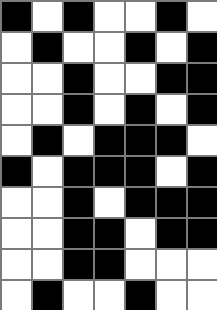[["black", "white", "black", "white", "white", "black", "white"], ["white", "black", "white", "white", "black", "white", "black"], ["white", "white", "black", "white", "white", "black", "black"], ["white", "white", "black", "white", "black", "white", "black"], ["white", "black", "white", "black", "black", "black", "white"], ["black", "white", "black", "black", "black", "white", "black"], ["white", "white", "black", "white", "black", "black", "black"], ["white", "white", "black", "black", "white", "black", "black"], ["white", "white", "black", "black", "white", "white", "white"], ["white", "black", "white", "white", "black", "white", "white"]]